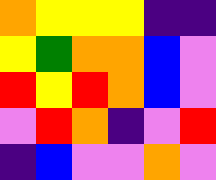[["orange", "yellow", "yellow", "yellow", "indigo", "indigo"], ["yellow", "green", "orange", "orange", "blue", "violet"], ["red", "yellow", "red", "orange", "blue", "violet"], ["violet", "red", "orange", "indigo", "violet", "red"], ["indigo", "blue", "violet", "violet", "orange", "violet"]]